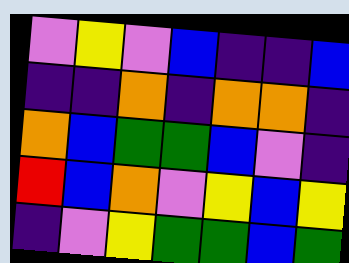[["violet", "yellow", "violet", "blue", "indigo", "indigo", "blue"], ["indigo", "indigo", "orange", "indigo", "orange", "orange", "indigo"], ["orange", "blue", "green", "green", "blue", "violet", "indigo"], ["red", "blue", "orange", "violet", "yellow", "blue", "yellow"], ["indigo", "violet", "yellow", "green", "green", "blue", "green"]]